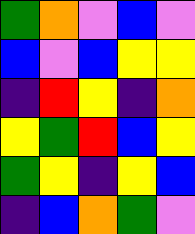[["green", "orange", "violet", "blue", "violet"], ["blue", "violet", "blue", "yellow", "yellow"], ["indigo", "red", "yellow", "indigo", "orange"], ["yellow", "green", "red", "blue", "yellow"], ["green", "yellow", "indigo", "yellow", "blue"], ["indigo", "blue", "orange", "green", "violet"]]